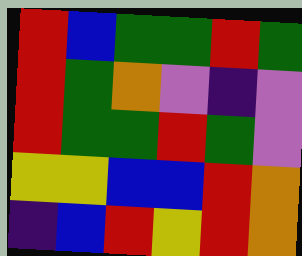[["red", "blue", "green", "green", "red", "green"], ["red", "green", "orange", "violet", "indigo", "violet"], ["red", "green", "green", "red", "green", "violet"], ["yellow", "yellow", "blue", "blue", "red", "orange"], ["indigo", "blue", "red", "yellow", "red", "orange"]]